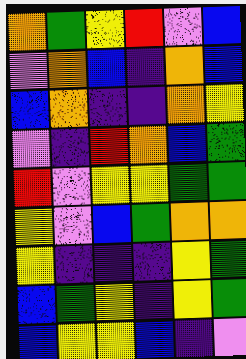[["orange", "green", "yellow", "red", "violet", "blue"], ["violet", "orange", "blue", "indigo", "orange", "blue"], ["blue", "orange", "indigo", "indigo", "orange", "yellow"], ["violet", "indigo", "red", "orange", "blue", "green"], ["red", "violet", "yellow", "yellow", "green", "green"], ["yellow", "violet", "blue", "green", "orange", "orange"], ["yellow", "indigo", "indigo", "indigo", "yellow", "green"], ["blue", "green", "yellow", "indigo", "yellow", "green"], ["blue", "yellow", "yellow", "blue", "indigo", "violet"]]